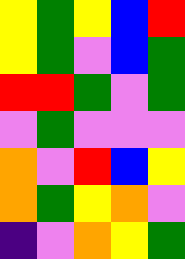[["yellow", "green", "yellow", "blue", "red"], ["yellow", "green", "violet", "blue", "green"], ["red", "red", "green", "violet", "green"], ["violet", "green", "violet", "violet", "violet"], ["orange", "violet", "red", "blue", "yellow"], ["orange", "green", "yellow", "orange", "violet"], ["indigo", "violet", "orange", "yellow", "green"]]